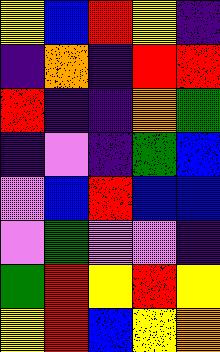[["yellow", "blue", "red", "yellow", "indigo"], ["indigo", "orange", "indigo", "red", "red"], ["red", "indigo", "indigo", "orange", "green"], ["indigo", "violet", "indigo", "green", "blue"], ["violet", "blue", "red", "blue", "blue"], ["violet", "green", "violet", "violet", "indigo"], ["green", "red", "yellow", "red", "yellow"], ["yellow", "red", "blue", "yellow", "orange"]]